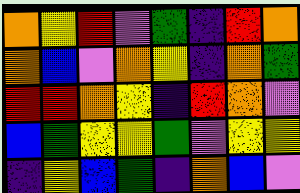[["orange", "yellow", "red", "violet", "green", "indigo", "red", "orange"], ["orange", "blue", "violet", "orange", "yellow", "indigo", "orange", "green"], ["red", "red", "orange", "yellow", "indigo", "red", "orange", "violet"], ["blue", "green", "yellow", "yellow", "green", "violet", "yellow", "yellow"], ["indigo", "yellow", "blue", "green", "indigo", "orange", "blue", "violet"]]